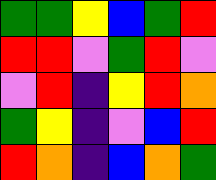[["green", "green", "yellow", "blue", "green", "red"], ["red", "red", "violet", "green", "red", "violet"], ["violet", "red", "indigo", "yellow", "red", "orange"], ["green", "yellow", "indigo", "violet", "blue", "red"], ["red", "orange", "indigo", "blue", "orange", "green"]]